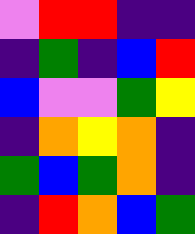[["violet", "red", "red", "indigo", "indigo"], ["indigo", "green", "indigo", "blue", "red"], ["blue", "violet", "violet", "green", "yellow"], ["indigo", "orange", "yellow", "orange", "indigo"], ["green", "blue", "green", "orange", "indigo"], ["indigo", "red", "orange", "blue", "green"]]